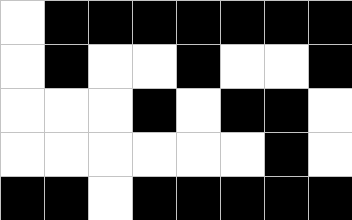[["white", "black", "black", "black", "black", "black", "black", "black"], ["white", "black", "white", "white", "black", "white", "white", "black"], ["white", "white", "white", "black", "white", "black", "black", "white"], ["white", "white", "white", "white", "white", "white", "black", "white"], ["black", "black", "white", "black", "black", "black", "black", "black"]]